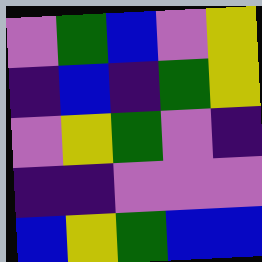[["violet", "green", "blue", "violet", "yellow"], ["indigo", "blue", "indigo", "green", "yellow"], ["violet", "yellow", "green", "violet", "indigo"], ["indigo", "indigo", "violet", "violet", "violet"], ["blue", "yellow", "green", "blue", "blue"]]